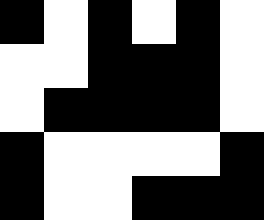[["black", "white", "black", "white", "black", "white"], ["white", "white", "black", "black", "black", "white"], ["white", "black", "black", "black", "black", "white"], ["black", "white", "white", "white", "white", "black"], ["black", "white", "white", "black", "black", "black"]]